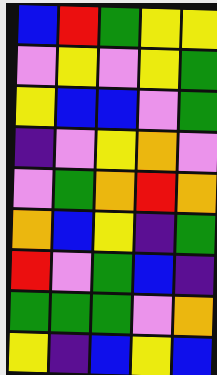[["blue", "red", "green", "yellow", "yellow"], ["violet", "yellow", "violet", "yellow", "green"], ["yellow", "blue", "blue", "violet", "green"], ["indigo", "violet", "yellow", "orange", "violet"], ["violet", "green", "orange", "red", "orange"], ["orange", "blue", "yellow", "indigo", "green"], ["red", "violet", "green", "blue", "indigo"], ["green", "green", "green", "violet", "orange"], ["yellow", "indigo", "blue", "yellow", "blue"]]